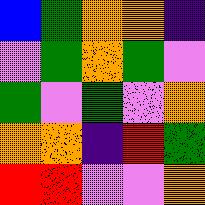[["blue", "green", "orange", "orange", "indigo"], ["violet", "green", "orange", "green", "violet"], ["green", "violet", "green", "violet", "orange"], ["orange", "orange", "indigo", "red", "green"], ["red", "red", "violet", "violet", "orange"]]